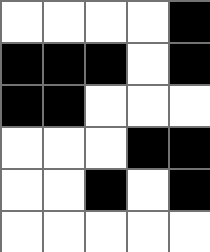[["white", "white", "white", "white", "black"], ["black", "black", "black", "white", "black"], ["black", "black", "white", "white", "white"], ["white", "white", "white", "black", "black"], ["white", "white", "black", "white", "black"], ["white", "white", "white", "white", "white"]]